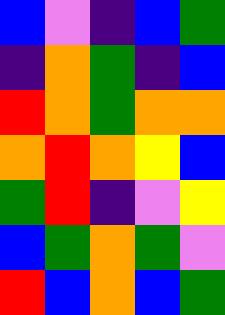[["blue", "violet", "indigo", "blue", "green"], ["indigo", "orange", "green", "indigo", "blue"], ["red", "orange", "green", "orange", "orange"], ["orange", "red", "orange", "yellow", "blue"], ["green", "red", "indigo", "violet", "yellow"], ["blue", "green", "orange", "green", "violet"], ["red", "blue", "orange", "blue", "green"]]